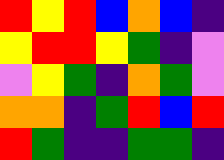[["red", "yellow", "red", "blue", "orange", "blue", "indigo"], ["yellow", "red", "red", "yellow", "green", "indigo", "violet"], ["violet", "yellow", "green", "indigo", "orange", "green", "violet"], ["orange", "orange", "indigo", "green", "red", "blue", "red"], ["red", "green", "indigo", "indigo", "green", "green", "indigo"]]